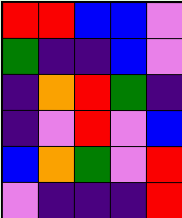[["red", "red", "blue", "blue", "violet"], ["green", "indigo", "indigo", "blue", "violet"], ["indigo", "orange", "red", "green", "indigo"], ["indigo", "violet", "red", "violet", "blue"], ["blue", "orange", "green", "violet", "red"], ["violet", "indigo", "indigo", "indigo", "red"]]